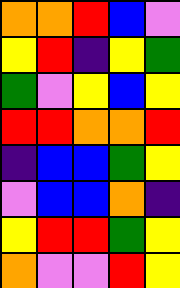[["orange", "orange", "red", "blue", "violet"], ["yellow", "red", "indigo", "yellow", "green"], ["green", "violet", "yellow", "blue", "yellow"], ["red", "red", "orange", "orange", "red"], ["indigo", "blue", "blue", "green", "yellow"], ["violet", "blue", "blue", "orange", "indigo"], ["yellow", "red", "red", "green", "yellow"], ["orange", "violet", "violet", "red", "yellow"]]